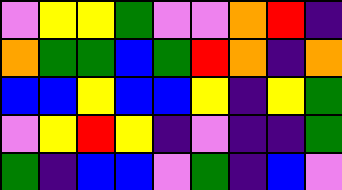[["violet", "yellow", "yellow", "green", "violet", "violet", "orange", "red", "indigo"], ["orange", "green", "green", "blue", "green", "red", "orange", "indigo", "orange"], ["blue", "blue", "yellow", "blue", "blue", "yellow", "indigo", "yellow", "green"], ["violet", "yellow", "red", "yellow", "indigo", "violet", "indigo", "indigo", "green"], ["green", "indigo", "blue", "blue", "violet", "green", "indigo", "blue", "violet"]]